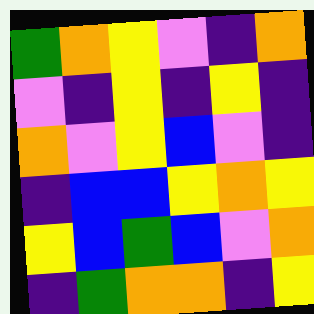[["green", "orange", "yellow", "violet", "indigo", "orange"], ["violet", "indigo", "yellow", "indigo", "yellow", "indigo"], ["orange", "violet", "yellow", "blue", "violet", "indigo"], ["indigo", "blue", "blue", "yellow", "orange", "yellow"], ["yellow", "blue", "green", "blue", "violet", "orange"], ["indigo", "green", "orange", "orange", "indigo", "yellow"]]